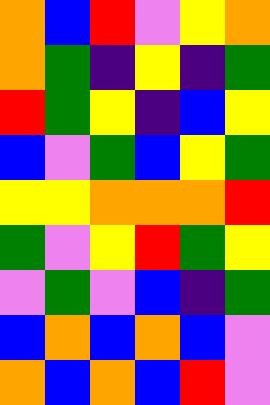[["orange", "blue", "red", "violet", "yellow", "orange"], ["orange", "green", "indigo", "yellow", "indigo", "green"], ["red", "green", "yellow", "indigo", "blue", "yellow"], ["blue", "violet", "green", "blue", "yellow", "green"], ["yellow", "yellow", "orange", "orange", "orange", "red"], ["green", "violet", "yellow", "red", "green", "yellow"], ["violet", "green", "violet", "blue", "indigo", "green"], ["blue", "orange", "blue", "orange", "blue", "violet"], ["orange", "blue", "orange", "blue", "red", "violet"]]